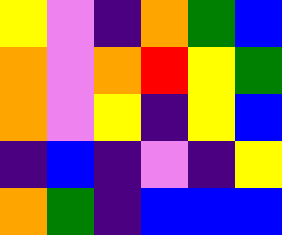[["yellow", "violet", "indigo", "orange", "green", "blue"], ["orange", "violet", "orange", "red", "yellow", "green"], ["orange", "violet", "yellow", "indigo", "yellow", "blue"], ["indigo", "blue", "indigo", "violet", "indigo", "yellow"], ["orange", "green", "indigo", "blue", "blue", "blue"]]